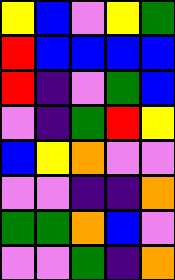[["yellow", "blue", "violet", "yellow", "green"], ["red", "blue", "blue", "blue", "blue"], ["red", "indigo", "violet", "green", "blue"], ["violet", "indigo", "green", "red", "yellow"], ["blue", "yellow", "orange", "violet", "violet"], ["violet", "violet", "indigo", "indigo", "orange"], ["green", "green", "orange", "blue", "violet"], ["violet", "violet", "green", "indigo", "orange"]]